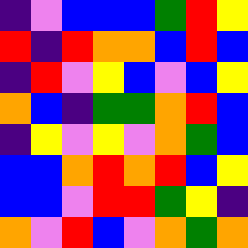[["indigo", "violet", "blue", "blue", "blue", "green", "red", "yellow"], ["red", "indigo", "red", "orange", "orange", "blue", "red", "blue"], ["indigo", "red", "violet", "yellow", "blue", "violet", "blue", "yellow"], ["orange", "blue", "indigo", "green", "green", "orange", "red", "blue"], ["indigo", "yellow", "violet", "yellow", "violet", "orange", "green", "blue"], ["blue", "blue", "orange", "red", "orange", "red", "blue", "yellow"], ["blue", "blue", "violet", "red", "red", "green", "yellow", "indigo"], ["orange", "violet", "red", "blue", "violet", "orange", "green", "orange"]]